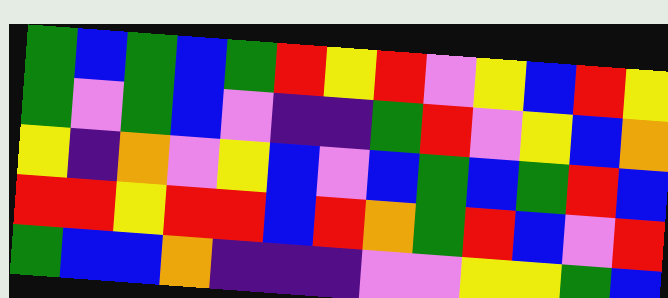[["green", "blue", "green", "blue", "green", "red", "yellow", "red", "violet", "yellow", "blue", "red", "yellow"], ["green", "violet", "green", "blue", "violet", "indigo", "indigo", "green", "red", "violet", "yellow", "blue", "orange"], ["yellow", "indigo", "orange", "violet", "yellow", "blue", "violet", "blue", "green", "blue", "green", "red", "blue"], ["red", "red", "yellow", "red", "red", "blue", "red", "orange", "green", "red", "blue", "violet", "red"], ["green", "blue", "blue", "orange", "indigo", "indigo", "indigo", "violet", "violet", "yellow", "yellow", "green", "blue"]]